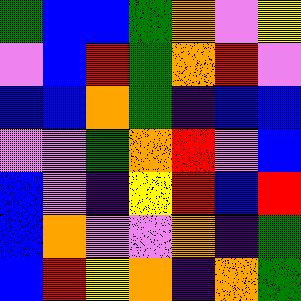[["green", "blue", "blue", "green", "orange", "violet", "yellow"], ["violet", "blue", "red", "green", "orange", "red", "violet"], ["blue", "blue", "orange", "green", "indigo", "blue", "blue"], ["violet", "violet", "green", "orange", "red", "violet", "blue"], ["blue", "violet", "indigo", "yellow", "red", "blue", "red"], ["blue", "orange", "violet", "violet", "orange", "indigo", "green"], ["blue", "red", "yellow", "orange", "indigo", "orange", "green"]]